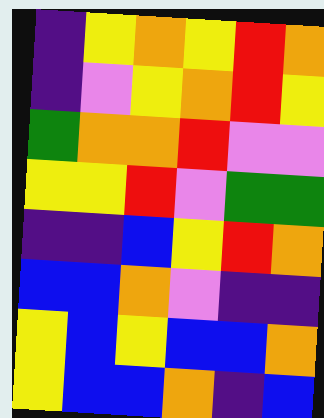[["indigo", "yellow", "orange", "yellow", "red", "orange"], ["indigo", "violet", "yellow", "orange", "red", "yellow"], ["green", "orange", "orange", "red", "violet", "violet"], ["yellow", "yellow", "red", "violet", "green", "green"], ["indigo", "indigo", "blue", "yellow", "red", "orange"], ["blue", "blue", "orange", "violet", "indigo", "indigo"], ["yellow", "blue", "yellow", "blue", "blue", "orange"], ["yellow", "blue", "blue", "orange", "indigo", "blue"]]